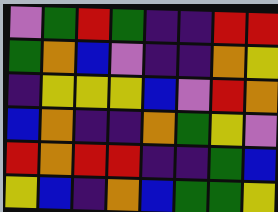[["violet", "green", "red", "green", "indigo", "indigo", "red", "red"], ["green", "orange", "blue", "violet", "indigo", "indigo", "orange", "yellow"], ["indigo", "yellow", "yellow", "yellow", "blue", "violet", "red", "orange"], ["blue", "orange", "indigo", "indigo", "orange", "green", "yellow", "violet"], ["red", "orange", "red", "red", "indigo", "indigo", "green", "blue"], ["yellow", "blue", "indigo", "orange", "blue", "green", "green", "yellow"]]